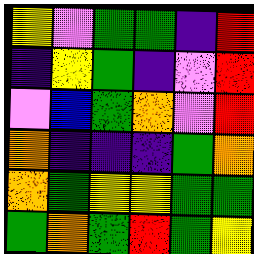[["yellow", "violet", "green", "green", "indigo", "red"], ["indigo", "yellow", "green", "indigo", "violet", "red"], ["violet", "blue", "green", "orange", "violet", "red"], ["orange", "indigo", "indigo", "indigo", "green", "orange"], ["orange", "green", "yellow", "yellow", "green", "green"], ["green", "orange", "green", "red", "green", "yellow"]]